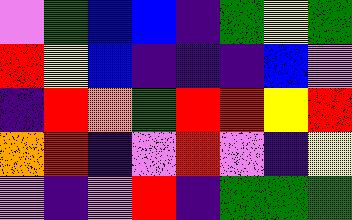[["violet", "green", "blue", "blue", "indigo", "green", "yellow", "green"], ["red", "yellow", "blue", "indigo", "indigo", "indigo", "blue", "violet"], ["indigo", "red", "orange", "green", "red", "red", "yellow", "red"], ["orange", "red", "indigo", "violet", "red", "violet", "indigo", "yellow"], ["violet", "indigo", "violet", "red", "indigo", "green", "green", "green"]]